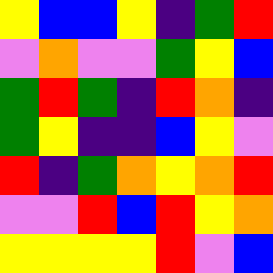[["yellow", "blue", "blue", "yellow", "indigo", "green", "red"], ["violet", "orange", "violet", "violet", "green", "yellow", "blue"], ["green", "red", "green", "indigo", "red", "orange", "indigo"], ["green", "yellow", "indigo", "indigo", "blue", "yellow", "violet"], ["red", "indigo", "green", "orange", "yellow", "orange", "red"], ["violet", "violet", "red", "blue", "red", "yellow", "orange"], ["yellow", "yellow", "yellow", "yellow", "red", "violet", "blue"]]